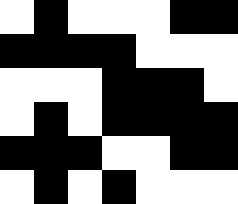[["white", "black", "white", "white", "white", "black", "black"], ["black", "black", "black", "black", "white", "white", "white"], ["white", "white", "white", "black", "black", "black", "white"], ["white", "black", "white", "black", "black", "black", "black"], ["black", "black", "black", "white", "white", "black", "black"], ["white", "black", "white", "black", "white", "white", "white"]]